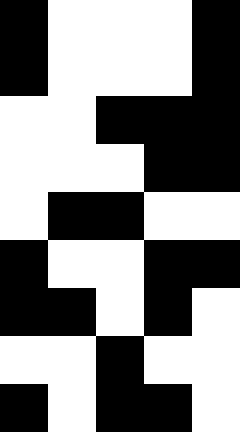[["black", "white", "white", "white", "black"], ["black", "white", "white", "white", "black"], ["white", "white", "black", "black", "black"], ["white", "white", "white", "black", "black"], ["white", "black", "black", "white", "white"], ["black", "white", "white", "black", "black"], ["black", "black", "white", "black", "white"], ["white", "white", "black", "white", "white"], ["black", "white", "black", "black", "white"]]